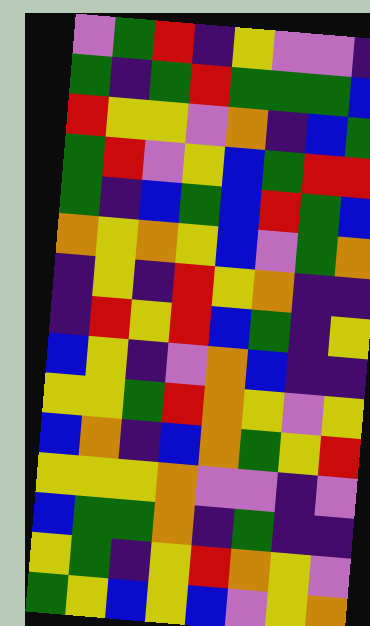[["violet", "green", "red", "indigo", "yellow", "violet", "violet", "indigo"], ["green", "indigo", "green", "red", "green", "green", "green", "blue"], ["red", "yellow", "yellow", "violet", "orange", "indigo", "blue", "green"], ["green", "red", "violet", "yellow", "blue", "green", "red", "red"], ["green", "indigo", "blue", "green", "blue", "red", "green", "blue"], ["orange", "yellow", "orange", "yellow", "blue", "violet", "green", "orange"], ["indigo", "yellow", "indigo", "red", "yellow", "orange", "indigo", "indigo"], ["indigo", "red", "yellow", "red", "blue", "green", "indigo", "yellow"], ["blue", "yellow", "indigo", "violet", "orange", "blue", "indigo", "indigo"], ["yellow", "yellow", "green", "red", "orange", "yellow", "violet", "yellow"], ["blue", "orange", "indigo", "blue", "orange", "green", "yellow", "red"], ["yellow", "yellow", "yellow", "orange", "violet", "violet", "indigo", "violet"], ["blue", "green", "green", "orange", "indigo", "green", "indigo", "indigo"], ["yellow", "green", "indigo", "yellow", "red", "orange", "yellow", "violet"], ["green", "yellow", "blue", "yellow", "blue", "violet", "yellow", "orange"]]